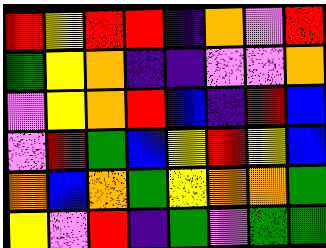[["red", "yellow", "red", "red", "indigo", "orange", "violet", "red"], ["green", "yellow", "orange", "indigo", "indigo", "violet", "violet", "orange"], ["violet", "yellow", "orange", "red", "blue", "indigo", "red", "blue"], ["violet", "red", "green", "blue", "yellow", "red", "yellow", "blue"], ["orange", "blue", "orange", "green", "yellow", "orange", "orange", "green"], ["yellow", "violet", "red", "indigo", "green", "violet", "green", "green"]]